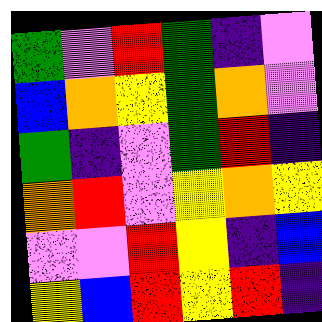[["green", "violet", "red", "green", "indigo", "violet"], ["blue", "orange", "yellow", "green", "orange", "violet"], ["green", "indigo", "violet", "green", "red", "indigo"], ["orange", "red", "violet", "yellow", "orange", "yellow"], ["violet", "violet", "red", "yellow", "indigo", "blue"], ["yellow", "blue", "red", "yellow", "red", "indigo"]]